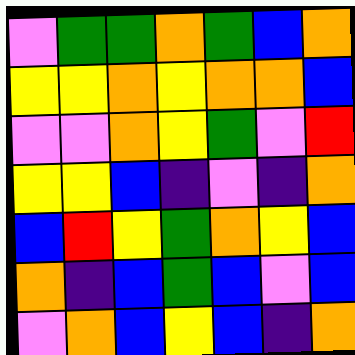[["violet", "green", "green", "orange", "green", "blue", "orange"], ["yellow", "yellow", "orange", "yellow", "orange", "orange", "blue"], ["violet", "violet", "orange", "yellow", "green", "violet", "red"], ["yellow", "yellow", "blue", "indigo", "violet", "indigo", "orange"], ["blue", "red", "yellow", "green", "orange", "yellow", "blue"], ["orange", "indigo", "blue", "green", "blue", "violet", "blue"], ["violet", "orange", "blue", "yellow", "blue", "indigo", "orange"]]